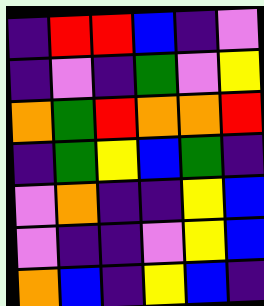[["indigo", "red", "red", "blue", "indigo", "violet"], ["indigo", "violet", "indigo", "green", "violet", "yellow"], ["orange", "green", "red", "orange", "orange", "red"], ["indigo", "green", "yellow", "blue", "green", "indigo"], ["violet", "orange", "indigo", "indigo", "yellow", "blue"], ["violet", "indigo", "indigo", "violet", "yellow", "blue"], ["orange", "blue", "indigo", "yellow", "blue", "indigo"]]